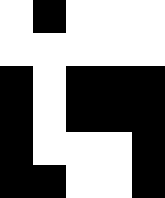[["white", "black", "white", "white", "white"], ["white", "white", "white", "white", "white"], ["black", "white", "black", "black", "black"], ["black", "white", "black", "black", "black"], ["black", "white", "white", "white", "black"], ["black", "black", "white", "white", "black"]]